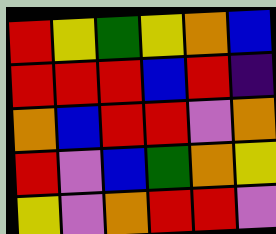[["red", "yellow", "green", "yellow", "orange", "blue"], ["red", "red", "red", "blue", "red", "indigo"], ["orange", "blue", "red", "red", "violet", "orange"], ["red", "violet", "blue", "green", "orange", "yellow"], ["yellow", "violet", "orange", "red", "red", "violet"]]